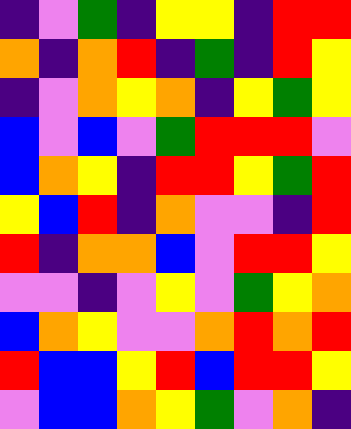[["indigo", "violet", "green", "indigo", "yellow", "yellow", "indigo", "red", "red"], ["orange", "indigo", "orange", "red", "indigo", "green", "indigo", "red", "yellow"], ["indigo", "violet", "orange", "yellow", "orange", "indigo", "yellow", "green", "yellow"], ["blue", "violet", "blue", "violet", "green", "red", "red", "red", "violet"], ["blue", "orange", "yellow", "indigo", "red", "red", "yellow", "green", "red"], ["yellow", "blue", "red", "indigo", "orange", "violet", "violet", "indigo", "red"], ["red", "indigo", "orange", "orange", "blue", "violet", "red", "red", "yellow"], ["violet", "violet", "indigo", "violet", "yellow", "violet", "green", "yellow", "orange"], ["blue", "orange", "yellow", "violet", "violet", "orange", "red", "orange", "red"], ["red", "blue", "blue", "yellow", "red", "blue", "red", "red", "yellow"], ["violet", "blue", "blue", "orange", "yellow", "green", "violet", "orange", "indigo"]]